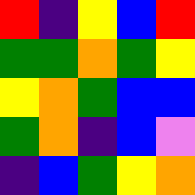[["red", "indigo", "yellow", "blue", "red"], ["green", "green", "orange", "green", "yellow"], ["yellow", "orange", "green", "blue", "blue"], ["green", "orange", "indigo", "blue", "violet"], ["indigo", "blue", "green", "yellow", "orange"]]